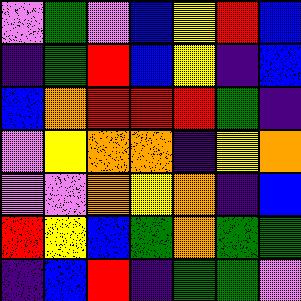[["violet", "green", "violet", "blue", "yellow", "red", "blue"], ["indigo", "green", "red", "blue", "yellow", "indigo", "blue"], ["blue", "orange", "red", "red", "red", "green", "indigo"], ["violet", "yellow", "orange", "orange", "indigo", "yellow", "orange"], ["violet", "violet", "orange", "yellow", "orange", "indigo", "blue"], ["red", "yellow", "blue", "green", "orange", "green", "green"], ["indigo", "blue", "red", "indigo", "green", "green", "violet"]]